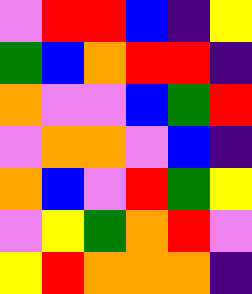[["violet", "red", "red", "blue", "indigo", "yellow"], ["green", "blue", "orange", "red", "red", "indigo"], ["orange", "violet", "violet", "blue", "green", "red"], ["violet", "orange", "orange", "violet", "blue", "indigo"], ["orange", "blue", "violet", "red", "green", "yellow"], ["violet", "yellow", "green", "orange", "red", "violet"], ["yellow", "red", "orange", "orange", "orange", "indigo"]]